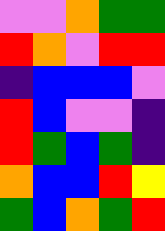[["violet", "violet", "orange", "green", "green"], ["red", "orange", "violet", "red", "red"], ["indigo", "blue", "blue", "blue", "violet"], ["red", "blue", "violet", "violet", "indigo"], ["red", "green", "blue", "green", "indigo"], ["orange", "blue", "blue", "red", "yellow"], ["green", "blue", "orange", "green", "red"]]